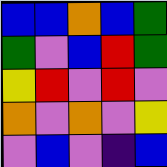[["blue", "blue", "orange", "blue", "green"], ["green", "violet", "blue", "red", "green"], ["yellow", "red", "violet", "red", "violet"], ["orange", "violet", "orange", "violet", "yellow"], ["violet", "blue", "violet", "indigo", "blue"]]